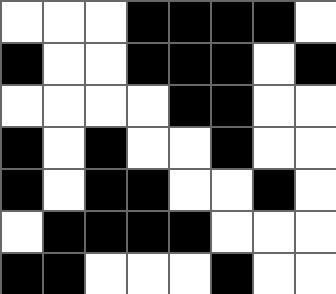[["white", "white", "white", "black", "black", "black", "black", "white"], ["black", "white", "white", "black", "black", "black", "white", "black"], ["white", "white", "white", "white", "black", "black", "white", "white"], ["black", "white", "black", "white", "white", "black", "white", "white"], ["black", "white", "black", "black", "white", "white", "black", "white"], ["white", "black", "black", "black", "black", "white", "white", "white"], ["black", "black", "white", "white", "white", "black", "white", "white"]]